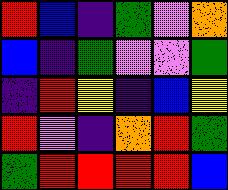[["red", "blue", "indigo", "green", "violet", "orange"], ["blue", "indigo", "green", "violet", "violet", "green"], ["indigo", "red", "yellow", "indigo", "blue", "yellow"], ["red", "violet", "indigo", "orange", "red", "green"], ["green", "red", "red", "red", "red", "blue"]]